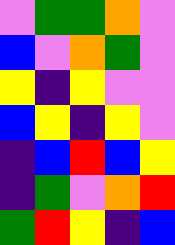[["violet", "green", "green", "orange", "violet"], ["blue", "violet", "orange", "green", "violet"], ["yellow", "indigo", "yellow", "violet", "violet"], ["blue", "yellow", "indigo", "yellow", "violet"], ["indigo", "blue", "red", "blue", "yellow"], ["indigo", "green", "violet", "orange", "red"], ["green", "red", "yellow", "indigo", "blue"]]